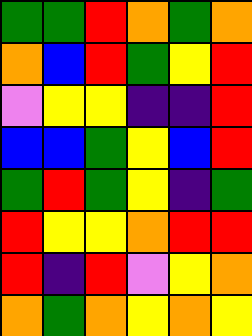[["green", "green", "red", "orange", "green", "orange"], ["orange", "blue", "red", "green", "yellow", "red"], ["violet", "yellow", "yellow", "indigo", "indigo", "red"], ["blue", "blue", "green", "yellow", "blue", "red"], ["green", "red", "green", "yellow", "indigo", "green"], ["red", "yellow", "yellow", "orange", "red", "red"], ["red", "indigo", "red", "violet", "yellow", "orange"], ["orange", "green", "orange", "yellow", "orange", "yellow"]]